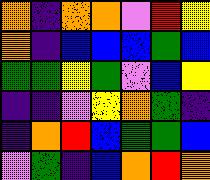[["orange", "indigo", "orange", "orange", "violet", "red", "yellow"], ["orange", "indigo", "blue", "blue", "blue", "green", "blue"], ["green", "green", "yellow", "green", "violet", "blue", "yellow"], ["indigo", "indigo", "violet", "yellow", "orange", "green", "indigo"], ["indigo", "orange", "red", "blue", "green", "green", "blue"], ["violet", "green", "indigo", "blue", "orange", "red", "orange"]]